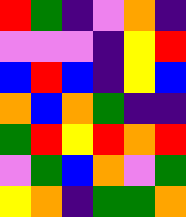[["red", "green", "indigo", "violet", "orange", "indigo"], ["violet", "violet", "violet", "indigo", "yellow", "red"], ["blue", "red", "blue", "indigo", "yellow", "blue"], ["orange", "blue", "orange", "green", "indigo", "indigo"], ["green", "red", "yellow", "red", "orange", "red"], ["violet", "green", "blue", "orange", "violet", "green"], ["yellow", "orange", "indigo", "green", "green", "orange"]]